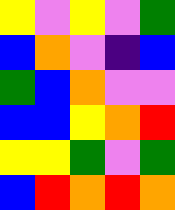[["yellow", "violet", "yellow", "violet", "green"], ["blue", "orange", "violet", "indigo", "blue"], ["green", "blue", "orange", "violet", "violet"], ["blue", "blue", "yellow", "orange", "red"], ["yellow", "yellow", "green", "violet", "green"], ["blue", "red", "orange", "red", "orange"]]